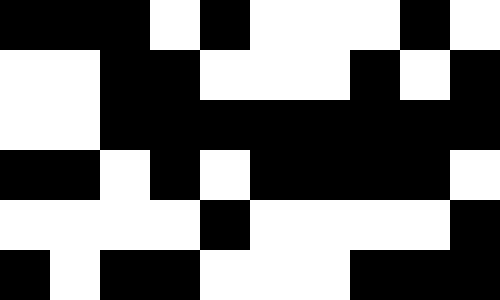[["black", "black", "black", "white", "black", "white", "white", "white", "black", "white"], ["white", "white", "black", "black", "white", "white", "white", "black", "white", "black"], ["white", "white", "black", "black", "black", "black", "black", "black", "black", "black"], ["black", "black", "white", "black", "white", "black", "black", "black", "black", "white"], ["white", "white", "white", "white", "black", "white", "white", "white", "white", "black"], ["black", "white", "black", "black", "white", "white", "white", "black", "black", "black"]]